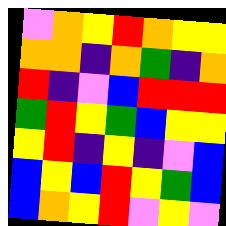[["violet", "orange", "yellow", "red", "orange", "yellow", "yellow"], ["orange", "orange", "indigo", "orange", "green", "indigo", "orange"], ["red", "indigo", "violet", "blue", "red", "red", "red"], ["green", "red", "yellow", "green", "blue", "yellow", "yellow"], ["yellow", "red", "indigo", "yellow", "indigo", "violet", "blue"], ["blue", "yellow", "blue", "red", "yellow", "green", "blue"], ["blue", "orange", "yellow", "red", "violet", "yellow", "violet"]]